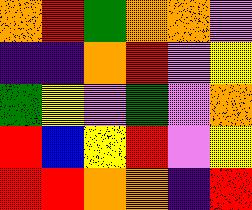[["orange", "red", "green", "orange", "orange", "violet"], ["indigo", "indigo", "orange", "red", "violet", "yellow"], ["green", "yellow", "violet", "green", "violet", "orange"], ["red", "blue", "yellow", "red", "violet", "yellow"], ["red", "red", "orange", "orange", "indigo", "red"]]